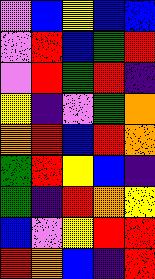[["violet", "blue", "yellow", "blue", "blue"], ["violet", "red", "blue", "green", "red"], ["violet", "red", "green", "red", "indigo"], ["yellow", "indigo", "violet", "green", "orange"], ["orange", "red", "blue", "red", "orange"], ["green", "red", "yellow", "blue", "indigo"], ["green", "indigo", "red", "orange", "yellow"], ["blue", "violet", "yellow", "red", "red"], ["red", "orange", "blue", "indigo", "red"]]